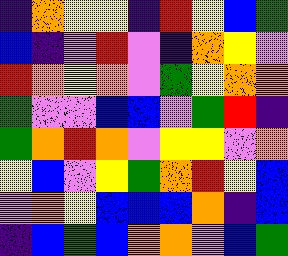[["indigo", "orange", "yellow", "yellow", "indigo", "red", "yellow", "blue", "green"], ["blue", "indigo", "violet", "red", "violet", "indigo", "orange", "yellow", "violet"], ["red", "orange", "yellow", "orange", "violet", "green", "yellow", "orange", "orange"], ["green", "violet", "violet", "blue", "blue", "violet", "green", "red", "indigo"], ["green", "orange", "red", "orange", "violet", "yellow", "yellow", "violet", "orange"], ["yellow", "blue", "violet", "yellow", "green", "orange", "red", "yellow", "blue"], ["violet", "orange", "yellow", "blue", "blue", "blue", "orange", "indigo", "blue"], ["indigo", "blue", "green", "blue", "orange", "orange", "violet", "blue", "green"]]